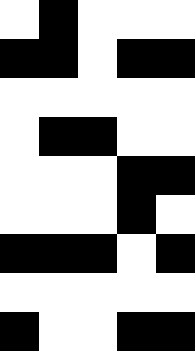[["white", "black", "white", "white", "white"], ["black", "black", "white", "black", "black"], ["white", "white", "white", "white", "white"], ["white", "black", "black", "white", "white"], ["white", "white", "white", "black", "black"], ["white", "white", "white", "black", "white"], ["black", "black", "black", "white", "black"], ["white", "white", "white", "white", "white"], ["black", "white", "white", "black", "black"]]